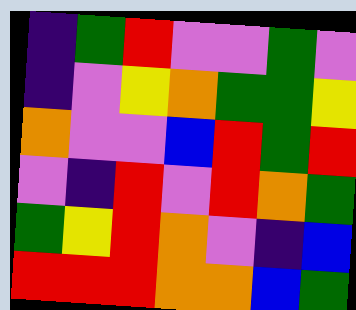[["indigo", "green", "red", "violet", "violet", "green", "violet"], ["indigo", "violet", "yellow", "orange", "green", "green", "yellow"], ["orange", "violet", "violet", "blue", "red", "green", "red"], ["violet", "indigo", "red", "violet", "red", "orange", "green"], ["green", "yellow", "red", "orange", "violet", "indigo", "blue"], ["red", "red", "red", "orange", "orange", "blue", "green"]]